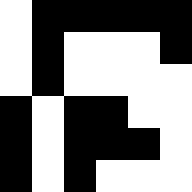[["white", "black", "black", "black", "black", "black"], ["white", "black", "white", "white", "white", "black"], ["white", "black", "white", "white", "white", "white"], ["black", "white", "black", "black", "white", "white"], ["black", "white", "black", "black", "black", "white"], ["black", "white", "black", "white", "white", "white"]]